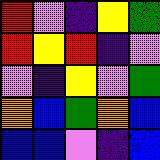[["red", "violet", "indigo", "yellow", "green"], ["red", "yellow", "red", "indigo", "violet"], ["violet", "indigo", "yellow", "violet", "green"], ["orange", "blue", "green", "orange", "blue"], ["blue", "blue", "violet", "indigo", "blue"]]